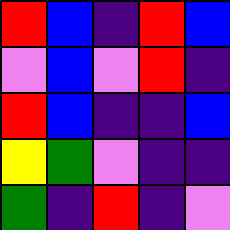[["red", "blue", "indigo", "red", "blue"], ["violet", "blue", "violet", "red", "indigo"], ["red", "blue", "indigo", "indigo", "blue"], ["yellow", "green", "violet", "indigo", "indigo"], ["green", "indigo", "red", "indigo", "violet"]]